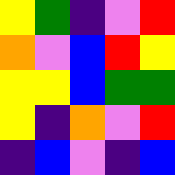[["yellow", "green", "indigo", "violet", "red"], ["orange", "violet", "blue", "red", "yellow"], ["yellow", "yellow", "blue", "green", "green"], ["yellow", "indigo", "orange", "violet", "red"], ["indigo", "blue", "violet", "indigo", "blue"]]